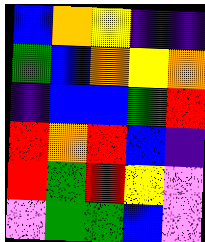[["blue", "orange", "yellow", "indigo", "indigo"], ["green", "blue", "orange", "yellow", "orange"], ["indigo", "blue", "blue", "green", "red"], ["red", "orange", "red", "blue", "indigo"], ["red", "green", "red", "yellow", "violet"], ["violet", "green", "green", "blue", "violet"]]